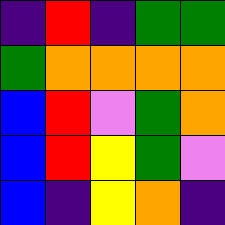[["indigo", "red", "indigo", "green", "green"], ["green", "orange", "orange", "orange", "orange"], ["blue", "red", "violet", "green", "orange"], ["blue", "red", "yellow", "green", "violet"], ["blue", "indigo", "yellow", "orange", "indigo"]]